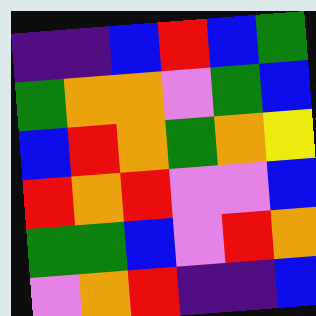[["indigo", "indigo", "blue", "red", "blue", "green"], ["green", "orange", "orange", "violet", "green", "blue"], ["blue", "red", "orange", "green", "orange", "yellow"], ["red", "orange", "red", "violet", "violet", "blue"], ["green", "green", "blue", "violet", "red", "orange"], ["violet", "orange", "red", "indigo", "indigo", "blue"]]